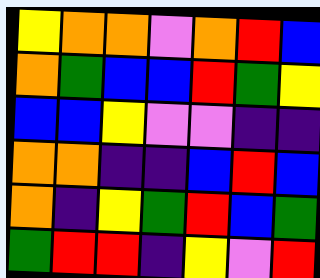[["yellow", "orange", "orange", "violet", "orange", "red", "blue"], ["orange", "green", "blue", "blue", "red", "green", "yellow"], ["blue", "blue", "yellow", "violet", "violet", "indigo", "indigo"], ["orange", "orange", "indigo", "indigo", "blue", "red", "blue"], ["orange", "indigo", "yellow", "green", "red", "blue", "green"], ["green", "red", "red", "indigo", "yellow", "violet", "red"]]